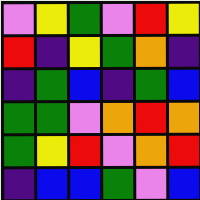[["violet", "yellow", "green", "violet", "red", "yellow"], ["red", "indigo", "yellow", "green", "orange", "indigo"], ["indigo", "green", "blue", "indigo", "green", "blue"], ["green", "green", "violet", "orange", "red", "orange"], ["green", "yellow", "red", "violet", "orange", "red"], ["indigo", "blue", "blue", "green", "violet", "blue"]]